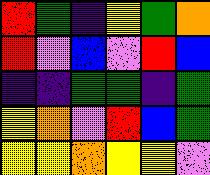[["red", "green", "indigo", "yellow", "green", "orange"], ["red", "violet", "blue", "violet", "red", "blue"], ["indigo", "indigo", "green", "green", "indigo", "green"], ["yellow", "orange", "violet", "red", "blue", "green"], ["yellow", "yellow", "orange", "yellow", "yellow", "violet"]]